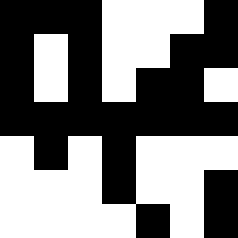[["black", "black", "black", "white", "white", "white", "black"], ["black", "white", "black", "white", "white", "black", "black"], ["black", "white", "black", "white", "black", "black", "white"], ["black", "black", "black", "black", "black", "black", "black"], ["white", "black", "white", "black", "white", "white", "white"], ["white", "white", "white", "black", "white", "white", "black"], ["white", "white", "white", "white", "black", "white", "black"]]